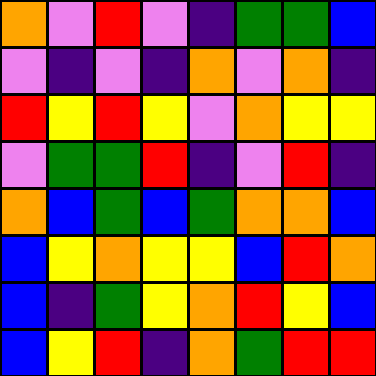[["orange", "violet", "red", "violet", "indigo", "green", "green", "blue"], ["violet", "indigo", "violet", "indigo", "orange", "violet", "orange", "indigo"], ["red", "yellow", "red", "yellow", "violet", "orange", "yellow", "yellow"], ["violet", "green", "green", "red", "indigo", "violet", "red", "indigo"], ["orange", "blue", "green", "blue", "green", "orange", "orange", "blue"], ["blue", "yellow", "orange", "yellow", "yellow", "blue", "red", "orange"], ["blue", "indigo", "green", "yellow", "orange", "red", "yellow", "blue"], ["blue", "yellow", "red", "indigo", "orange", "green", "red", "red"]]